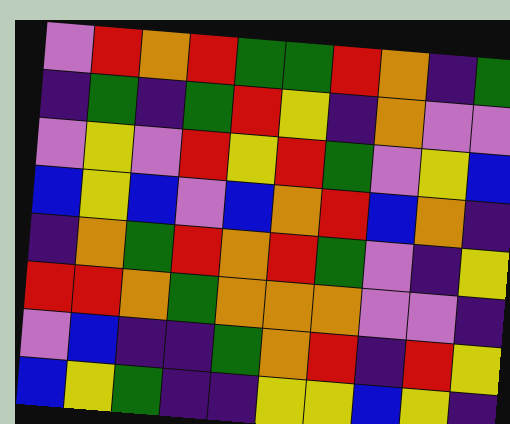[["violet", "red", "orange", "red", "green", "green", "red", "orange", "indigo", "green"], ["indigo", "green", "indigo", "green", "red", "yellow", "indigo", "orange", "violet", "violet"], ["violet", "yellow", "violet", "red", "yellow", "red", "green", "violet", "yellow", "blue"], ["blue", "yellow", "blue", "violet", "blue", "orange", "red", "blue", "orange", "indigo"], ["indigo", "orange", "green", "red", "orange", "red", "green", "violet", "indigo", "yellow"], ["red", "red", "orange", "green", "orange", "orange", "orange", "violet", "violet", "indigo"], ["violet", "blue", "indigo", "indigo", "green", "orange", "red", "indigo", "red", "yellow"], ["blue", "yellow", "green", "indigo", "indigo", "yellow", "yellow", "blue", "yellow", "indigo"]]